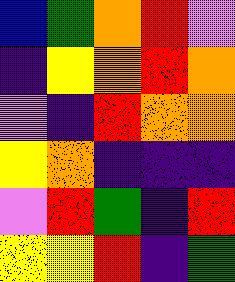[["blue", "green", "orange", "red", "violet"], ["indigo", "yellow", "orange", "red", "orange"], ["violet", "indigo", "red", "orange", "orange"], ["yellow", "orange", "indigo", "indigo", "indigo"], ["violet", "red", "green", "indigo", "red"], ["yellow", "yellow", "red", "indigo", "green"]]